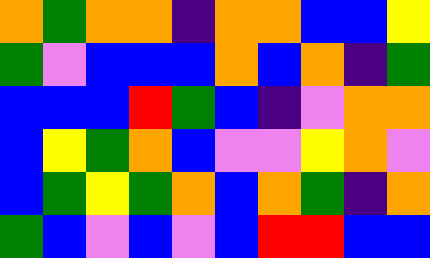[["orange", "green", "orange", "orange", "indigo", "orange", "orange", "blue", "blue", "yellow"], ["green", "violet", "blue", "blue", "blue", "orange", "blue", "orange", "indigo", "green"], ["blue", "blue", "blue", "red", "green", "blue", "indigo", "violet", "orange", "orange"], ["blue", "yellow", "green", "orange", "blue", "violet", "violet", "yellow", "orange", "violet"], ["blue", "green", "yellow", "green", "orange", "blue", "orange", "green", "indigo", "orange"], ["green", "blue", "violet", "blue", "violet", "blue", "red", "red", "blue", "blue"]]